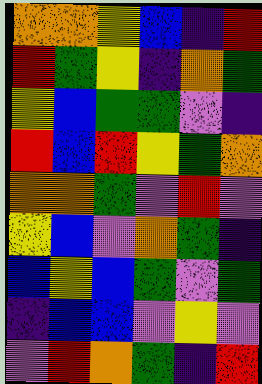[["orange", "orange", "yellow", "blue", "indigo", "red"], ["red", "green", "yellow", "indigo", "orange", "green"], ["yellow", "blue", "green", "green", "violet", "indigo"], ["red", "blue", "red", "yellow", "green", "orange"], ["orange", "orange", "green", "violet", "red", "violet"], ["yellow", "blue", "violet", "orange", "green", "indigo"], ["blue", "yellow", "blue", "green", "violet", "green"], ["indigo", "blue", "blue", "violet", "yellow", "violet"], ["violet", "red", "orange", "green", "indigo", "red"]]